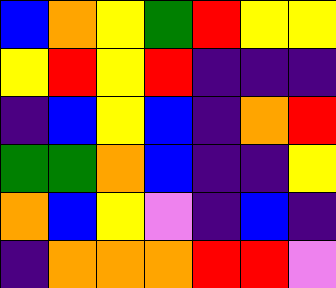[["blue", "orange", "yellow", "green", "red", "yellow", "yellow"], ["yellow", "red", "yellow", "red", "indigo", "indigo", "indigo"], ["indigo", "blue", "yellow", "blue", "indigo", "orange", "red"], ["green", "green", "orange", "blue", "indigo", "indigo", "yellow"], ["orange", "blue", "yellow", "violet", "indigo", "blue", "indigo"], ["indigo", "orange", "orange", "orange", "red", "red", "violet"]]